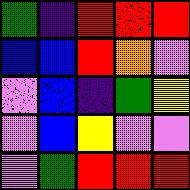[["green", "indigo", "red", "red", "red"], ["blue", "blue", "red", "orange", "violet"], ["violet", "blue", "indigo", "green", "yellow"], ["violet", "blue", "yellow", "violet", "violet"], ["violet", "green", "red", "red", "red"]]